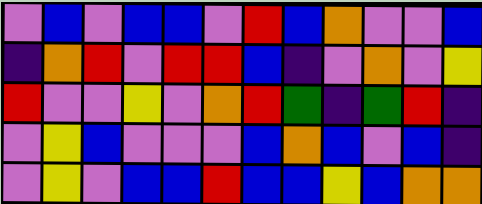[["violet", "blue", "violet", "blue", "blue", "violet", "red", "blue", "orange", "violet", "violet", "blue"], ["indigo", "orange", "red", "violet", "red", "red", "blue", "indigo", "violet", "orange", "violet", "yellow"], ["red", "violet", "violet", "yellow", "violet", "orange", "red", "green", "indigo", "green", "red", "indigo"], ["violet", "yellow", "blue", "violet", "violet", "violet", "blue", "orange", "blue", "violet", "blue", "indigo"], ["violet", "yellow", "violet", "blue", "blue", "red", "blue", "blue", "yellow", "blue", "orange", "orange"]]